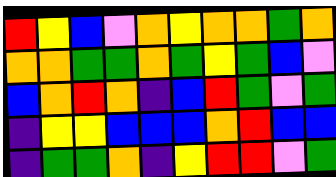[["red", "yellow", "blue", "violet", "orange", "yellow", "orange", "orange", "green", "orange"], ["orange", "orange", "green", "green", "orange", "green", "yellow", "green", "blue", "violet"], ["blue", "orange", "red", "orange", "indigo", "blue", "red", "green", "violet", "green"], ["indigo", "yellow", "yellow", "blue", "blue", "blue", "orange", "red", "blue", "blue"], ["indigo", "green", "green", "orange", "indigo", "yellow", "red", "red", "violet", "green"]]